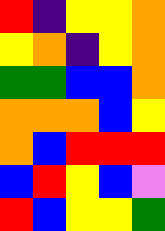[["red", "indigo", "yellow", "yellow", "orange"], ["yellow", "orange", "indigo", "yellow", "orange"], ["green", "green", "blue", "blue", "orange"], ["orange", "orange", "orange", "blue", "yellow"], ["orange", "blue", "red", "red", "red"], ["blue", "red", "yellow", "blue", "violet"], ["red", "blue", "yellow", "yellow", "green"]]